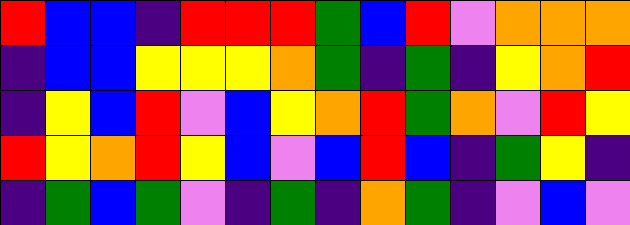[["red", "blue", "blue", "indigo", "red", "red", "red", "green", "blue", "red", "violet", "orange", "orange", "orange"], ["indigo", "blue", "blue", "yellow", "yellow", "yellow", "orange", "green", "indigo", "green", "indigo", "yellow", "orange", "red"], ["indigo", "yellow", "blue", "red", "violet", "blue", "yellow", "orange", "red", "green", "orange", "violet", "red", "yellow"], ["red", "yellow", "orange", "red", "yellow", "blue", "violet", "blue", "red", "blue", "indigo", "green", "yellow", "indigo"], ["indigo", "green", "blue", "green", "violet", "indigo", "green", "indigo", "orange", "green", "indigo", "violet", "blue", "violet"]]